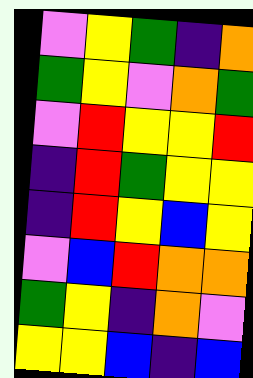[["violet", "yellow", "green", "indigo", "orange"], ["green", "yellow", "violet", "orange", "green"], ["violet", "red", "yellow", "yellow", "red"], ["indigo", "red", "green", "yellow", "yellow"], ["indigo", "red", "yellow", "blue", "yellow"], ["violet", "blue", "red", "orange", "orange"], ["green", "yellow", "indigo", "orange", "violet"], ["yellow", "yellow", "blue", "indigo", "blue"]]